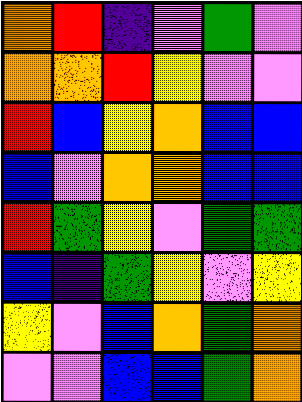[["orange", "red", "indigo", "violet", "green", "violet"], ["orange", "orange", "red", "yellow", "violet", "violet"], ["red", "blue", "yellow", "orange", "blue", "blue"], ["blue", "violet", "orange", "orange", "blue", "blue"], ["red", "green", "yellow", "violet", "green", "green"], ["blue", "indigo", "green", "yellow", "violet", "yellow"], ["yellow", "violet", "blue", "orange", "green", "orange"], ["violet", "violet", "blue", "blue", "green", "orange"]]